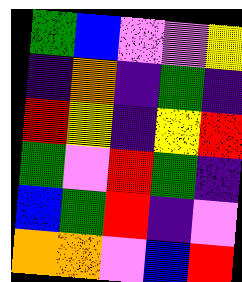[["green", "blue", "violet", "violet", "yellow"], ["indigo", "orange", "indigo", "green", "indigo"], ["red", "yellow", "indigo", "yellow", "red"], ["green", "violet", "red", "green", "indigo"], ["blue", "green", "red", "indigo", "violet"], ["orange", "orange", "violet", "blue", "red"]]